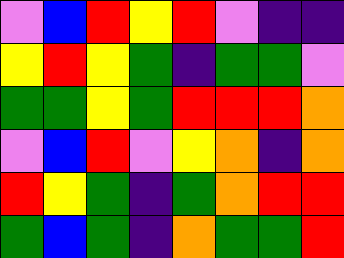[["violet", "blue", "red", "yellow", "red", "violet", "indigo", "indigo"], ["yellow", "red", "yellow", "green", "indigo", "green", "green", "violet"], ["green", "green", "yellow", "green", "red", "red", "red", "orange"], ["violet", "blue", "red", "violet", "yellow", "orange", "indigo", "orange"], ["red", "yellow", "green", "indigo", "green", "orange", "red", "red"], ["green", "blue", "green", "indigo", "orange", "green", "green", "red"]]